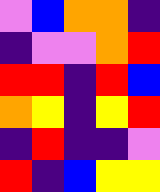[["violet", "blue", "orange", "orange", "indigo"], ["indigo", "violet", "violet", "orange", "red"], ["red", "red", "indigo", "red", "blue"], ["orange", "yellow", "indigo", "yellow", "red"], ["indigo", "red", "indigo", "indigo", "violet"], ["red", "indigo", "blue", "yellow", "yellow"]]